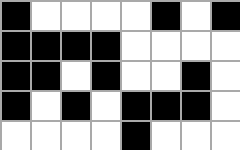[["black", "white", "white", "white", "white", "black", "white", "black"], ["black", "black", "black", "black", "white", "white", "white", "white"], ["black", "black", "white", "black", "white", "white", "black", "white"], ["black", "white", "black", "white", "black", "black", "black", "white"], ["white", "white", "white", "white", "black", "white", "white", "white"]]